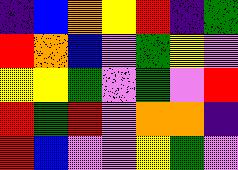[["indigo", "blue", "orange", "yellow", "red", "indigo", "green"], ["red", "orange", "blue", "violet", "green", "yellow", "violet"], ["yellow", "yellow", "green", "violet", "green", "violet", "red"], ["red", "green", "red", "violet", "orange", "orange", "indigo"], ["red", "blue", "violet", "violet", "yellow", "green", "violet"]]